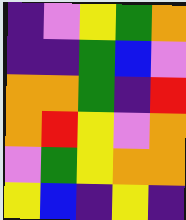[["indigo", "violet", "yellow", "green", "orange"], ["indigo", "indigo", "green", "blue", "violet"], ["orange", "orange", "green", "indigo", "red"], ["orange", "red", "yellow", "violet", "orange"], ["violet", "green", "yellow", "orange", "orange"], ["yellow", "blue", "indigo", "yellow", "indigo"]]